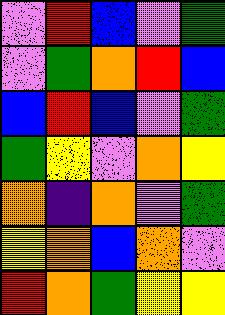[["violet", "red", "blue", "violet", "green"], ["violet", "green", "orange", "red", "blue"], ["blue", "red", "blue", "violet", "green"], ["green", "yellow", "violet", "orange", "yellow"], ["orange", "indigo", "orange", "violet", "green"], ["yellow", "orange", "blue", "orange", "violet"], ["red", "orange", "green", "yellow", "yellow"]]